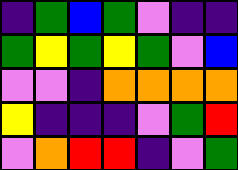[["indigo", "green", "blue", "green", "violet", "indigo", "indigo"], ["green", "yellow", "green", "yellow", "green", "violet", "blue"], ["violet", "violet", "indigo", "orange", "orange", "orange", "orange"], ["yellow", "indigo", "indigo", "indigo", "violet", "green", "red"], ["violet", "orange", "red", "red", "indigo", "violet", "green"]]